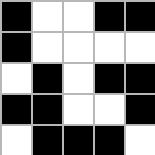[["black", "white", "white", "black", "black"], ["black", "white", "white", "white", "white"], ["white", "black", "white", "black", "black"], ["black", "black", "white", "white", "black"], ["white", "black", "black", "black", "white"]]